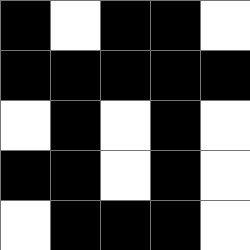[["black", "white", "black", "black", "white"], ["black", "black", "black", "black", "black"], ["white", "black", "white", "black", "white"], ["black", "black", "white", "black", "white"], ["white", "black", "black", "black", "white"]]